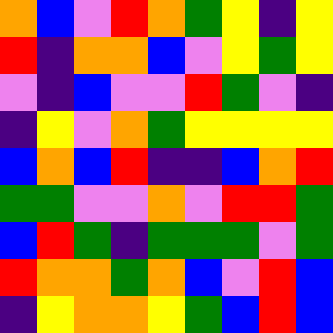[["orange", "blue", "violet", "red", "orange", "green", "yellow", "indigo", "yellow"], ["red", "indigo", "orange", "orange", "blue", "violet", "yellow", "green", "yellow"], ["violet", "indigo", "blue", "violet", "violet", "red", "green", "violet", "indigo"], ["indigo", "yellow", "violet", "orange", "green", "yellow", "yellow", "yellow", "yellow"], ["blue", "orange", "blue", "red", "indigo", "indigo", "blue", "orange", "red"], ["green", "green", "violet", "violet", "orange", "violet", "red", "red", "green"], ["blue", "red", "green", "indigo", "green", "green", "green", "violet", "green"], ["red", "orange", "orange", "green", "orange", "blue", "violet", "red", "blue"], ["indigo", "yellow", "orange", "orange", "yellow", "green", "blue", "red", "blue"]]